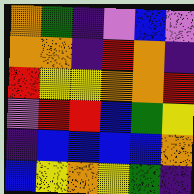[["orange", "green", "indigo", "violet", "blue", "violet"], ["orange", "orange", "indigo", "red", "orange", "indigo"], ["red", "yellow", "yellow", "orange", "orange", "red"], ["violet", "red", "red", "blue", "green", "yellow"], ["indigo", "blue", "blue", "blue", "blue", "orange"], ["blue", "yellow", "orange", "yellow", "green", "indigo"]]